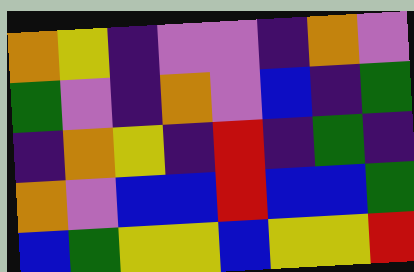[["orange", "yellow", "indigo", "violet", "violet", "indigo", "orange", "violet"], ["green", "violet", "indigo", "orange", "violet", "blue", "indigo", "green"], ["indigo", "orange", "yellow", "indigo", "red", "indigo", "green", "indigo"], ["orange", "violet", "blue", "blue", "red", "blue", "blue", "green"], ["blue", "green", "yellow", "yellow", "blue", "yellow", "yellow", "red"]]